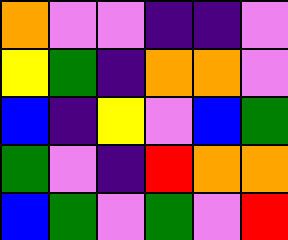[["orange", "violet", "violet", "indigo", "indigo", "violet"], ["yellow", "green", "indigo", "orange", "orange", "violet"], ["blue", "indigo", "yellow", "violet", "blue", "green"], ["green", "violet", "indigo", "red", "orange", "orange"], ["blue", "green", "violet", "green", "violet", "red"]]